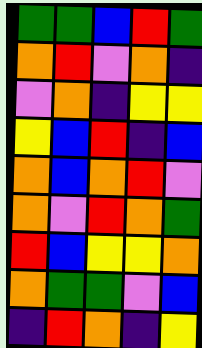[["green", "green", "blue", "red", "green"], ["orange", "red", "violet", "orange", "indigo"], ["violet", "orange", "indigo", "yellow", "yellow"], ["yellow", "blue", "red", "indigo", "blue"], ["orange", "blue", "orange", "red", "violet"], ["orange", "violet", "red", "orange", "green"], ["red", "blue", "yellow", "yellow", "orange"], ["orange", "green", "green", "violet", "blue"], ["indigo", "red", "orange", "indigo", "yellow"]]